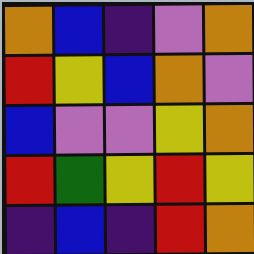[["orange", "blue", "indigo", "violet", "orange"], ["red", "yellow", "blue", "orange", "violet"], ["blue", "violet", "violet", "yellow", "orange"], ["red", "green", "yellow", "red", "yellow"], ["indigo", "blue", "indigo", "red", "orange"]]